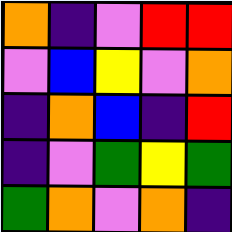[["orange", "indigo", "violet", "red", "red"], ["violet", "blue", "yellow", "violet", "orange"], ["indigo", "orange", "blue", "indigo", "red"], ["indigo", "violet", "green", "yellow", "green"], ["green", "orange", "violet", "orange", "indigo"]]